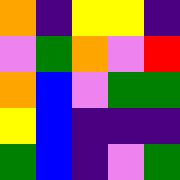[["orange", "indigo", "yellow", "yellow", "indigo"], ["violet", "green", "orange", "violet", "red"], ["orange", "blue", "violet", "green", "green"], ["yellow", "blue", "indigo", "indigo", "indigo"], ["green", "blue", "indigo", "violet", "green"]]